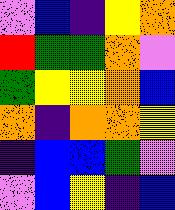[["violet", "blue", "indigo", "yellow", "orange"], ["red", "green", "green", "orange", "violet"], ["green", "yellow", "yellow", "orange", "blue"], ["orange", "indigo", "orange", "orange", "yellow"], ["indigo", "blue", "blue", "green", "violet"], ["violet", "blue", "yellow", "indigo", "blue"]]